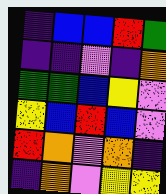[["indigo", "blue", "blue", "red", "green"], ["indigo", "indigo", "violet", "indigo", "orange"], ["green", "green", "blue", "yellow", "violet"], ["yellow", "blue", "red", "blue", "violet"], ["red", "orange", "violet", "orange", "indigo"], ["indigo", "orange", "violet", "yellow", "yellow"]]